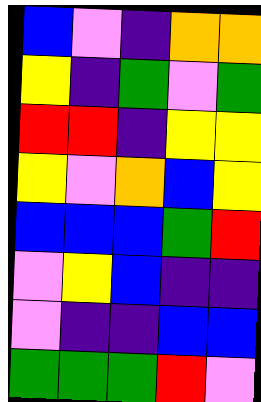[["blue", "violet", "indigo", "orange", "orange"], ["yellow", "indigo", "green", "violet", "green"], ["red", "red", "indigo", "yellow", "yellow"], ["yellow", "violet", "orange", "blue", "yellow"], ["blue", "blue", "blue", "green", "red"], ["violet", "yellow", "blue", "indigo", "indigo"], ["violet", "indigo", "indigo", "blue", "blue"], ["green", "green", "green", "red", "violet"]]